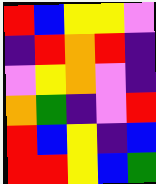[["red", "blue", "yellow", "yellow", "violet"], ["indigo", "red", "orange", "red", "indigo"], ["violet", "yellow", "orange", "violet", "indigo"], ["orange", "green", "indigo", "violet", "red"], ["red", "blue", "yellow", "indigo", "blue"], ["red", "red", "yellow", "blue", "green"]]